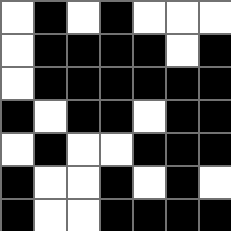[["white", "black", "white", "black", "white", "white", "white"], ["white", "black", "black", "black", "black", "white", "black"], ["white", "black", "black", "black", "black", "black", "black"], ["black", "white", "black", "black", "white", "black", "black"], ["white", "black", "white", "white", "black", "black", "black"], ["black", "white", "white", "black", "white", "black", "white"], ["black", "white", "white", "black", "black", "black", "black"]]